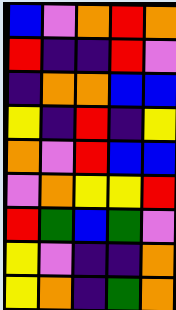[["blue", "violet", "orange", "red", "orange"], ["red", "indigo", "indigo", "red", "violet"], ["indigo", "orange", "orange", "blue", "blue"], ["yellow", "indigo", "red", "indigo", "yellow"], ["orange", "violet", "red", "blue", "blue"], ["violet", "orange", "yellow", "yellow", "red"], ["red", "green", "blue", "green", "violet"], ["yellow", "violet", "indigo", "indigo", "orange"], ["yellow", "orange", "indigo", "green", "orange"]]